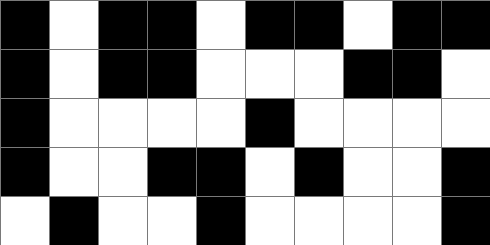[["black", "white", "black", "black", "white", "black", "black", "white", "black", "black"], ["black", "white", "black", "black", "white", "white", "white", "black", "black", "white"], ["black", "white", "white", "white", "white", "black", "white", "white", "white", "white"], ["black", "white", "white", "black", "black", "white", "black", "white", "white", "black"], ["white", "black", "white", "white", "black", "white", "white", "white", "white", "black"]]